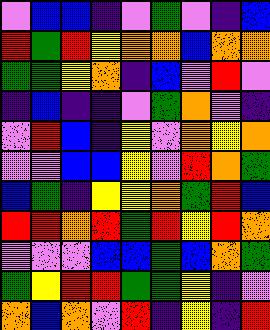[["violet", "blue", "blue", "indigo", "violet", "green", "violet", "indigo", "blue"], ["red", "green", "red", "yellow", "orange", "orange", "blue", "orange", "orange"], ["green", "green", "yellow", "orange", "indigo", "blue", "violet", "red", "violet"], ["indigo", "blue", "indigo", "indigo", "violet", "green", "orange", "violet", "indigo"], ["violet", "red", "blue", "indigo", "yellow", "violet", "orange", "yellow", "orange"], ["violet", "violet", "blue", "blue", "yellow", "violet", "red", "orange", "green"], ["blue", "green", "indigo", "yellow", "yellow", "orange", "green", "red", "blue"], ["red", "red", "orange", "red", "green", "red", "yellow", "red", "orange"], ["violet", "violet", "violet", "blue", "blue", "green", "blue", "orange", "green"], ["green", "yellow", "red", "red", "green", "green", "yellow", "indigo", "violet"], ["orange", "blue", "orange", "violet", "red", "indigo", "yellow", "indigo", "red"]]